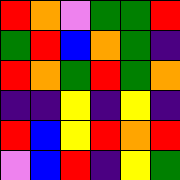[["red", "orange", "violet", "green", "green", "red"], ["green", "red", "blue", "orange", "green", "indigo"], ["red", "orange", "green", "red", "green", "orange"], ["indigo", "indigo", "yellow", "indigo", "yellow", "indigo"], ["red", "blue", "yellow", "red", "orange", "red"], ["violet", "blue", "red", "indigo", "yellow", "green"]]